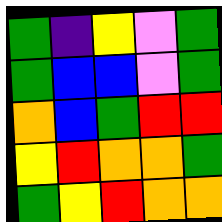[["green", "indigo", "yellow", "violet", "green"], ["green", "blue", "blue", "violet", "green"], ["orange", "blue", "green", "red", "red"], ["yellow", "red", "orange", "orange", "green"], ["green", "yellow", "red", "orange", "orange"]]